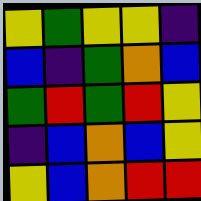[["yellow", "green", "yellow", "yellow", "indigo"], ["blue", "indigo", "green", "orange", "blue"], ["green", "red", "green", "red", "yellow"], ["indigo", "blue", "orange", "blue", "yellow"], ["yellow", "blue", "orange", "red", "red"]]